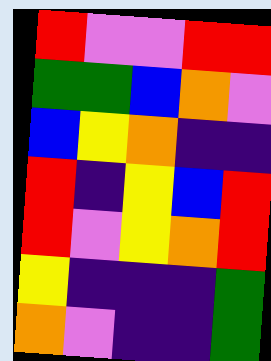[["red", "violet", "violet", "red", "red"], ["green", "green", "blue", "orange", "violet"], ["blue", "yellow", "orange", "indigo", "indigo"], ["red", "indigo", "yellow", "blue", "red"], ["red", "violet", "yellow", "orange", "red"], ["yellow", "indigo", "indigo", "indigo", "green"], ["orange", "violet", "indigo", "indigo", "green"]]